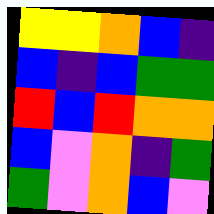[["yellow", "yellow", "orange", "blue", "indigo"], ["blue", "indigo", "blue", "green", "green"], ["red", "blue", "red", "orange", "orange"], ["blue", "violet", "orange", "indigo", "green"], ["green", "violet", "orange", "blue", "violet"]]